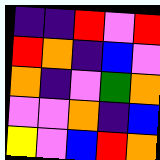[["indigo", "indigo", "red", "violet", "red"], ["red", "orange", "indigo", "blue", "violet"], ["orange", "indigo", "violet", "green", "orange"], ["violet", "violet", "orange", "indigo", "blue"], ["yellow", "violet", "blue", "red", "orange"]]